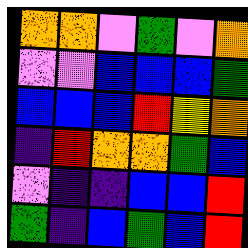[["orange", "orange", "violet", "green", "violet", "orange"], ["violet", "violet", "blue", "blue", "blue", "green"], ["blue", "blue", "blue", "red", "yellow", "orange"], ["indigo", "red", "orange", "orange", "green", "blue"], ["violet", "indigo", "indigo", "blue", "blue", "red"], ["green", "indigo", "blue", "green", "blue", "red"]]